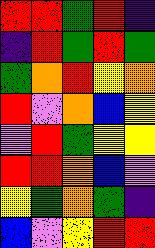[["red", "red", "green", "red", "indigo"], ["indigo", "red", "green", "red", "green"], ["green", "orange", "red", "yellow", "orange"], ["red", "violet", "orange", "blue", "yellow"], ["violet", "red", "green", "yellow", "yellow"], ["red", "red", "orange", "blue", "violet"], ["yellow", "green", "orange", "green", "indigo"], ["blue", "violet", "yellow", "red", "red"]]